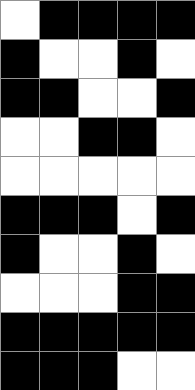[["white", "black", "black", "black", "black"], ["black", "white", "white", "black", "white"], ["black", "black", "white", "white", "black"], ["white", "white", "black", "black", "white"], ["white", "white", "white", "white", "white"], ["black", "black", "black", "white", "black"], ["black", "white", "white", "black", "white"], ["white", "white", "white", "black", "black"], ["black", "black", "black", "black", "black"], ["black", "black", "black", "white", "white"]]